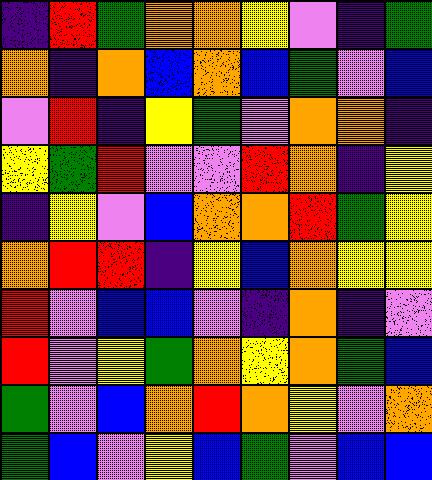[["indigo", "red", "green", "orange", "orange", "yellow", "violet", "indigo", "green"], ["orange", "indigo", "orange", "blue", "orange", "blue", "green", "violet", "blue"], ["violet", "red", "indigo", "yellow", "green", "violet", "orange", "orange", "indigo"], ["yellow", "green", "red", "violet", "violet", "red", "orange", "indigo", "yellow"], ["indigo", "yellow", "violet", "blue", "orange", "orange", "red", "green", "yellow"], ["orange", "red", "red", "indigo", "yellow", "blue", "orange", "yellow", "yellow"], ["red", "violet", "blue", "blue", "violet", "indigo", "orange", "indigo", "violet"], ["red", "violet", "yellow", "green", "orange", "yellow", "orange", "green", "blue"], ["green", "violet", "blue", "orange", "red", "orange", "yellow", "violet", "orange"], ["green", "blue", "violet", "yellow", "blue", "green", "violet", "blue", "blue"]]